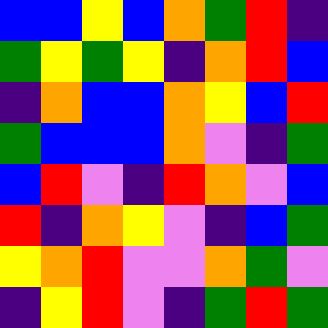[["blue", "blue", "yellow", "blue", "orange", "green", "red", "indigo"], ["green", "yellow", "green", "yellow", "indigo", "orange", "red", "blue"], ["indigo", "orange", "blue", "blue", "orange", "yellow", "blue", "red"], ["green", "blue", "blue", "blue", "orange", "violet", "indigo", "green"], ["blue", "red", "violet", "indigo", "red", "orange", "violet", "blue"], ["red", "indigo", "orange", "yellow", "violet", "indigo", "blue", "green"], ["yellow", "orange", "red", "violet", "violet", "orange", "green", "violet"], ["indigo", "yellow", "red", "violet", "indigo", "green", "red", "green"]]